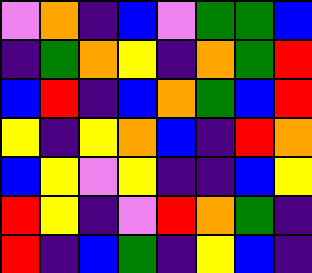[["violet", "orange", "indigo", "blue", "violet", "green", "green", "blue"], ["indigo", "green", "orange", "yellow", "indigo", "orange", "green", "red"], ["blue", "red", "indigo", "blue", "orange", "green", "blue", "red"], ["yellow", "indigo", "yellow", "orange", "blue", "indigo", "red", "orange"], ["blue", "yellow", "violet", "yellow", "indigo", "indigo", "blue", "yellow"], ["red", "yellow", "indigo", "violet", "red", "orange", "green", "indigo"], ["red", "indigo", "blue", "green", "indigo", "yellow", "blue", "indigo"]]